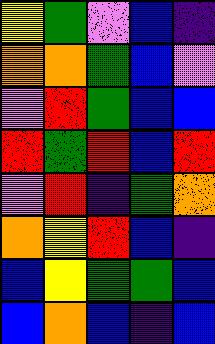[["yellow", "green", "violet", "blue", "indigo"], ["orange", "orange", "green", "blue", "violet"], ["violet", "red", "green", "blue", "blue"], ["red", "green", "red", "blue", "red"], ["violet", "red", "indigo", "green", "orange"], ["orange", "yellow", "red", "blue", "indigo"], ["blue", "yellow", "green", "green", "blue"], ["blue", "orange", "blue", "indigo", "blue"]]